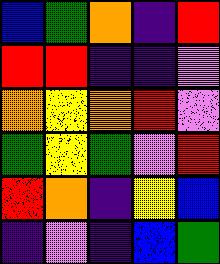[["blue", "green", "orange", "indigo", "red"], ["red", "red", "indigo", "indigo", "violet"], ["orange", "yellow", "orange", "red", "violet"], ["green", "yellow", "green", "violet", "red"], ["red", "orange", "indigo", "yellow", "blue"], ["indigo", "violet", "indigo", "blue", "green"]]